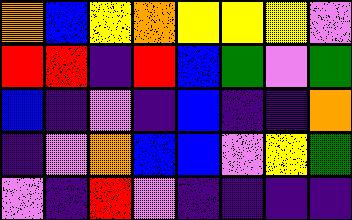[["orange", "blue", "yellow", "orange", "yellow", "yellow", "yellow", "violet"], ["red", "red", "indigo", "red", "blue", "green", "violet", "green"], ["blue", "indigo", "violet", "indigo", "blue", "indigo", "indigo", "orange"], ["indigo", "violet", "orange", "blue", "blue", "violet", "yellow", "green"], ["violet", "indigo", "red", "violet", "indigo", "indigo", "indigo", "indigo"]]